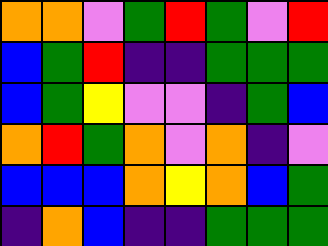[["orange", "orange", "violet", "green", "red", "green", "violet", "red"], ["blue", "green", "red", "indigo", "indigo", "green", "green", "green"], ["blue", "green", "yellow", "violet", "violet", "indigo", "green", "blue"], ["orange", "red", "green", "orange", "violet", "orange", "indigo", "violet"], ["blue", "blue", "blue", "orange", "yellow", "orange", "blue", "green"], ["indigo", "orange", "blue", "indigo", "indigo", "green", "green", "green"]]